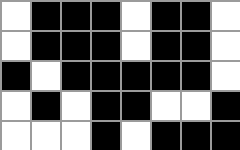[["white", "black", "black", "black", "white", "black", "black", "white"], ["white", "black", "black", "black", "white", "black", "black", "white"], ["black", "white", "black", "black", "black", "black", "black", "white"], ["white", "black", "white", "black", "black", "white", "white", "black"], ["white", "white", "white", "black", "white", "black", "black", "black"]]